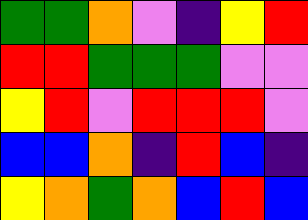[["green", "green", "orange", "violet", "indigo", "yellow", "red"], ["red", "red", "green", "green", "green", "violet", "violet"], ["yellow", "red", "violet", "red", "red", "red", "violet"], ["blue", "blue", "orange", "indigo", "red", "blue", "indigo"], ["yellow", "orange", "green", "orange", "blue", "red", "blue"]]